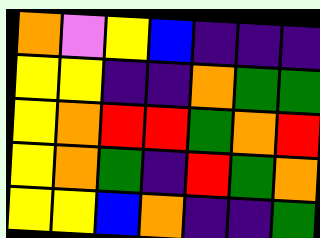[["orange", "violet", "yellow", "blue", "indigo", "indigo", "indigo"], ["yellow", "yellow", "indigo", "indigo", "orange", "green", "green"], ["yellow", "orange", "red", "red", "green", "orange", "red"], ["yellow", "orange", "green", "indigo", "red", "green", "orange"], ["yellow", "yellow", "blue", "orange", "indigo", "indigo", "green"]]